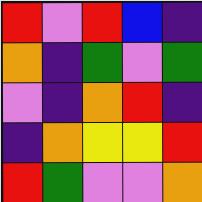[["red", "violet", "red", "blue", "indigo"], ["orange", "indigo", "green", "violet", "green"], ["violet", "indigo", "orange", "red", "indigo"], ["indigo", "orange", "yellow", "yellow", "red"], ["red", "green", "violet", "violet", "orange"]]